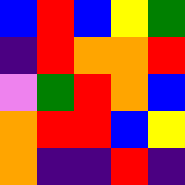[["blue", "red", "blue", "yellow", "green"], ["indigo", "red", "orange", "orange", "red"], ["violet", "green", "red", "orange", "blue"], ["orange", "red", "red", "blue", "yellow"], ["orange", "indigo", "indigo", "red", "indigo"]]